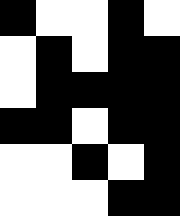[["black", "white", "white", "black", "white"], ["white", "black", "white", "black", "black"], ["white", "black", "black", "black", "black"], ["black", "black", "white", "black", "black"], ["white", "white", "black", "white", "black"], ["white", "white", "white", "black", "black"]]